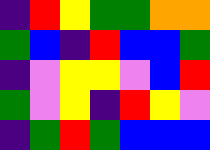[["indigo", "red", "yellow", "green", "green", "orange", "orange"], ["green", "blue", "indigo", "red", "blue", "blue", "green"], ["indigo", "violet", "yellow", "yellow", "violet", "blue", "red"], ["green", "violet", "yellow", "indigo", "red", "yellow", "violet"], ["indigo", "green", "red", "green", "blue", "blue", "blue"]]